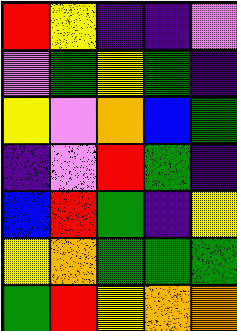[["red", "yellow", "indigo", "indigo", "violet"], ["violet", "green", "yellow", "green", "indigo"], ["yellow", "violet", "orange", "blue", "green"], ["indigo", "violet", "red", "green", "indigo"], ["blue", "red", "green", "indigo", "yellow"], ["yellow", "orange", "green", "green", "green"], ["green", "red", "yellow", "orange", "orange"]]